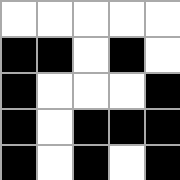[["white", "white", "white", "white", "white"], ["black", "black", "white", "black", "white"], ["black", "white", "white", "white", "black"], ["black", "white", "black", "black", "black"], ["black", "white", "black", "white", "black"]]